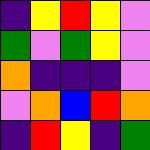[["indigo", "yellow", "red", "yellow", "violet"], ["green", "violet", "green", "yellow", "violet"], ["orange", "indigo", "indigo", "indigo", "violet"], ["violet", "orange", "blue", "red", "orange"], ["indigo", "red", "yellow", "indigo", "green"]]